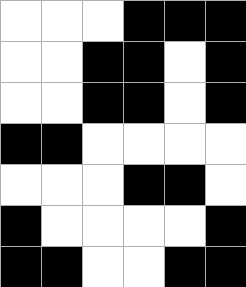[["white", "white", "white", "black", "black", "black"], ["white", "white", "black", "black", "white", "black"], ["white", "white", "black", "black", "white", "black"], ["black", "black", "white", "white", "white", "white"], ["white", "white", "white", "black", "black", "white"], ["black", "white", "white", "white", "white", "black"], ["black", "black", "white", "white", "black", "black"]]